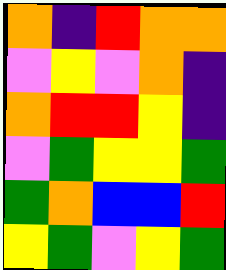[["orange", "indigo", "red", "orange", "orange"], ["violet", "yellow", "violet", "orange", "indigo"], ["orange", "red", "red", "yellow", "indigo"], ["violet", "green", "yellow", "yellow", "green"], ["green", "orange", "blue", "blue", "red"], ["yellow", "green", "violet", "yellow", "green"]]